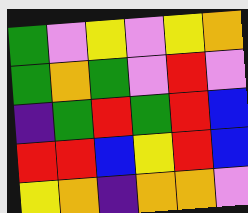[["green", "violet", "yellow", "violet", "yellow", "orange"], ["green", "orange", "green", "violet", "red", "violet"], ["indigo", "green", "red", "green", "red", "blue"], ["red", "red", "blue", "yellow", "red", "blue"], ["yellow", "orange", "indigo", "orange", "orange", "violet"]]